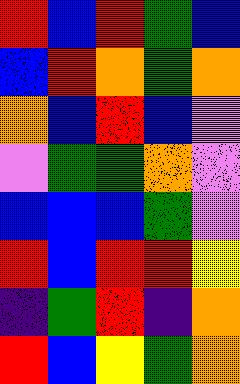[["red", "blue", "red", "green", "blue"], ["blue", "red", "orange", "green", "orange"], ["orange", "blue", "red", "blue", "violet"], ["violet", "green", "green", "orange", "violet"], ["blue", "blue", "blue", "green", "violet"], ["red", "blue", "red", "red", "yellow"], ["indigo", "green", "red", "indigo", "orange"], ["red", "blue", "yellow", "green", "orange"]]